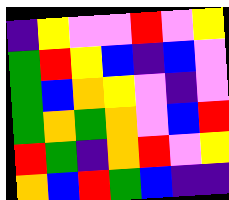[["indigo", "yellow", "violet", "violet", "red", "violet", "yellow"], ["green", "red", "yellow", "blue", "indigo", "blue", "violet"], ["green", "blue", "orange", "yellow", "violet", "indigo", "violet"], ["green", "orange", "green", "orange", "violet", "blue", "red"], ["red", "green", "indigo", "orange", "red", "violet", "yellow"], ["orange", "blue", "red", "green", "blue", "indigo", "indigo"]]